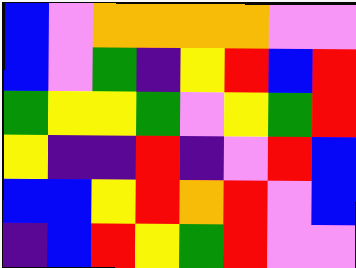[["blue", "violet", "orange", "orange", "orange", "orange", "violet", "violet"], ["blue", "violet", "green", "indigo", "yellow", "red", "blue", "red"], ["green", "yellow", "yellow", "green", "violet", "yellow", "green", "red"], ["yellow", "indigo", "indigo", "red", "indigo", "violet", "red", "blue"], ["blue", "blue", "yellow", "red", "orange", "red", "violet", "blue"], ["indigo", "blue", "red", "yellow", "green", "red", "violet", "violet"]]